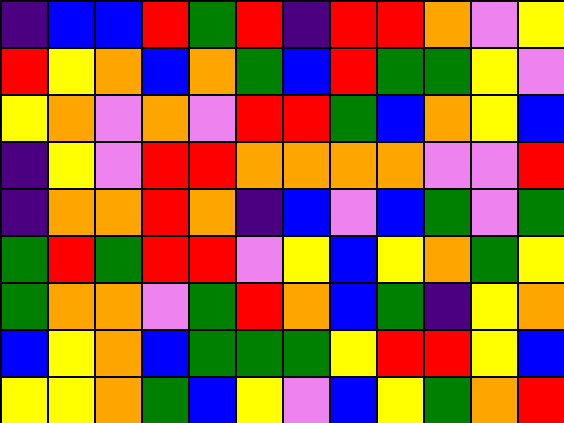[["indigo", "blue", "blue", "red", "green", "red", "indigo", "red", "red", "orange", "violet", "yellow"], ["red", "yellow", "orange", "blue", "orange", "green", "blue", "red", "green", "green", "yellow", "violet"], ["yellow", "orange", "violet", "orange", "violet", "red", "red", "green", "blue", "orange", "yellow", "blue"], ["indigo", "yellow", "violet", "red", "red", "orange", "orange", "orange", "orange", "violet", "violet", "red"], ["indigo", "orange", "orange", "red", "orange", "indigo", "blue", "violet", "blue", "green", "violet", "green"], ["green", "red", "green", "red", "red", "violet", "yellow", "blue", "yellow", "orange", "green", "yellow"], ["green", "orange", "orange", "violet", "green", "red", "orange", "blue", "green", "indigo", "yellow", "orange"], ["blue", "yellow", "orange", "blue", "green", "green", "green", "yellow", "red", "red", "yellow", "blue"], ["yellow", "yellow", "orange", "green", "blue", "yellow", "violet", "blue", "yellow", "green", "orange", "red"]]